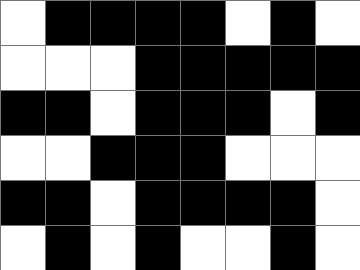[["white", "black", "black", "black", "black", "white", "black", "white"], ["white", "white", "white", "black", "black", "black", "black", "black"], ["black", "black", "white", "black", "black", "black", "white", "black"], ["white", "white", "black", "black", "black", "white", "white", "white"], ["black", "black", "white", "black", "black", "black", "black", "white"], ["white", "black", "white", "black", "white", "white", "black", "white"]]